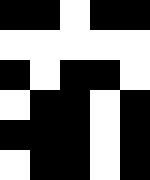[["black", "black", "white", "black", "black"], ["white", "white", "white", "white", "white"], ["black", "white", "black", "black", "white"], ["white", "black", "black", "white", "black"], ["black", "black", "black", "white", "black"], ["white", "black", "black", "white", "black"]]